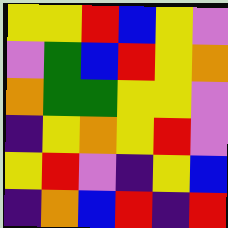[["yellow", "yellow", "red", "blue", "yellow", "violet"], ["violet", "green", "blue", "red", "yellow", "orange"], ["orange", "green", "green", "yellow", "yellow", "violet"], ["indigo", "yellow", "orange", "yellow", "red", "violet"], ["yellow", "red", "violet", "indigo", "yellow", "blue"], ["indigo", "orange", "blue", "red", "indigo", "red"]]